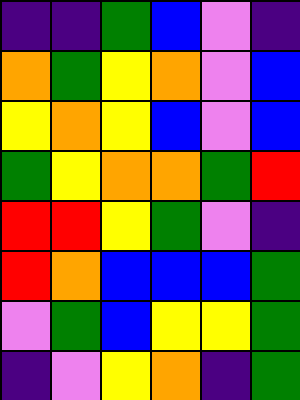[["indigo", "indigo", "green", "blue", "violet", "indigo"], ["orange", "green", "yellow", "orange", "violet", "blue"], ["yellow", "orange", "yellow", "blue", "violet", "blue"], ["green", "yellow", "orange", "orange", "green", "red"], ["red", "red", "yellow", "green", "violet", "indigo"], ["red", "orange", "blue", "blue", "blue", "green"], ["violet", "green", "blue", "yellow", "yellow", "green"], ["indigo", "violet", "yellow", "orange", "indigo", "green"]]